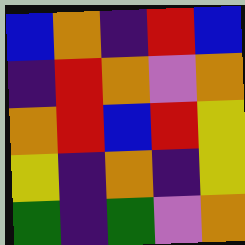[["blue", "orange", "indigo", "red", "blue"], ["indigo", "red", "orange", "violet", "orange"], ["orange", "red", "blue", "red", "yellow"], ["yellow", "indigo", "orange", "indigo", "yellow"], ["green", "indigo", "green", "violet", "orange"]]